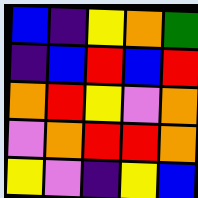[["blue", "indigo", "yellow", "orange", "green"], ["indigo", "blue", "red", "blue", "red"], ["orange", "red", "yellow", "violet", "orange"], ["violet", "orange", "red", "red", "orange"], ["yellow", "violet", "indigo", "yellow", "blue"]]